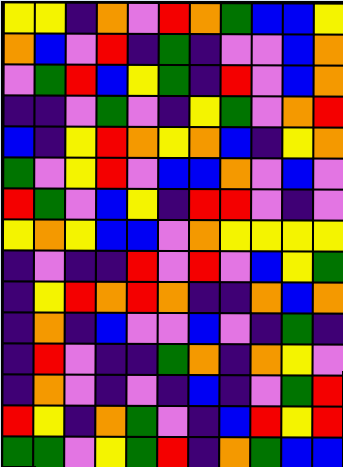[["yellow", "yellow", "indigo", "orange", "violet", "red", "orange", "green", "blue", "blue", "yellow"], ["orange", "blue", "violet", "red", "indigo", "green", "indigo", "violet", "violet", "blue", "orange"], ["violet", "green", "red", "blue", "yellow", "green", "indigo", "red", "violet", "blue", "orange"], ["indigo", "indigo", "violet", "green", "violet", "indigo", "yellow", "green", "violet", "orange", "red"], ["blue", "indigo", "yellow", "red", "orange", "yellow", "orange", "blue", "indigo", "yellow", "orange"], ["green", "violet", "yellow", "red", "violet", "blue", "blue", "orange", "violet", "blue", "violet"], ["red", "green", "violet", "blue", "yellow", "indigo", "red", "red", "violet", "indigo", "violet"], ["yellow", "orange", "yellow", "blue", "blue", "violet", "orange", "yellow", "yellow", "yellow", "yellow"], ["indigo", "violet", "indigo", "indigo", "red", "violet", "red", "violet", "blue", "yellow", "green"], ["indigo", "yellow", "red", "orange", "red", "orange", "indigo", "indigo", "orange", "blue", "orange"], ["indigo", "orange", "indigo", "blue", "violet", "violet", "blue", "violet", "indigo", "green", "indigo"], ["indigo", "red", "violet", "indigo", "indigo", "green", "orange", "indigo", "orange", "yellow", "violet"], ["indigo", "orange", "violet", "indigo", "violet", "indigo", "blue", "indigo", "violet", "green", "red"], ["red", "yellow", "indigo", "orange", "green", "violet", "indigo", "blue", "red", "yellow", "red"], ["green", "green", "violet", "yellow", "green", "red", "indigo", "orange", "green", "blue", "blue"]]